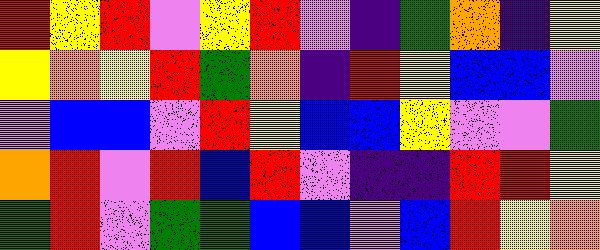[["red", "yellow", "red", "violet", "yellow", "red", "violet", "indigo", "green", "orange", "indigo", "yellow"], ["yellow", "orange", "yellow", "red", "green", "orange", "indigo", "red", "yellow", "blue", "blue", "violet"], ["violet", "blue", "blue", "violet", "red", "yellow", "blue", "blue", "yellow", "violet", "violet", "green"], ["orange", "red", "violet", "red", "blue", "red", "violet", "indigo", "indigo", "red", "red", "yellow"], ["green", "red", "violet", "green", "green", "blue", "blue", "violet", "blue", "red", "yellow", "orange"]]